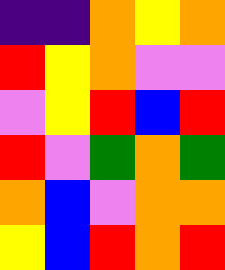[["indigo", "indigo", "orange", "yellow", "orange"], ["red", "yellow", "orange", "violet", "violet"], ["violet", "yellow", "red", "blue", "red"], ["red", "violet", "green", "orange", "green"], ["orange", "blue", "violet", "orange", "orange"], ["yellow", "blue", "red", "orange", "red"]]